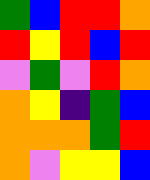[["green", "blue", "red", "red", "orange"], ["red", "yellow", "red", "blue", "red"], ["violet", "green", "violet", "red", "orange"], ["orange", "yellow", "indigo", "green", "blue"], ["orange", "orange", "orange", "green", "red"], ["orange", "violet", "yellow", "yellow", "blue"]]